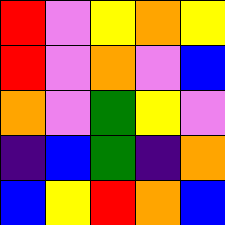[["red", "violet", "yellow", "orange", "yellow"], ["red", "violet", "orange", "violet", "blue"], ["orange", "violet", "green", "yellow", "violet"], ["indigo", "blue", "green", "indigo", "orange"], ["blue", "yellow", "red", "orange", "blue"]]